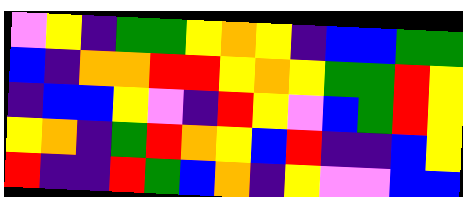[["violet", "yellow", "indigo", "green", "green", "yellow", "orange", "yellow", "indigo", "blue", "blue", "green", "green"], ["blue", "indigo", "orange", "orange", "red", "red", "yellow", "orange", "yellow", "green", "green", "red", "yellow"], ["indigo", "blue", "blue", "yellow", "violet", "indigo", "red", "yellow", "violet", "blue", "green", "red", "yellow"], ["yellow", "orange", "indigo", "green", "red", "orange", "yellow", "blue", "red", "indigo", "indigo", "blue", "yellow"], ["red", "indigo", "indigo", "red", "green", "blue", "orange", "indigo", "yellow", "violet", "violet", "blue", "blue"]]